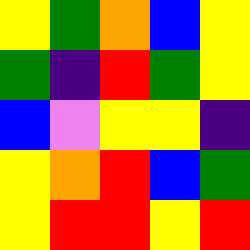[["yellow", "green", "orange", "blue", "yellow"], ["green", "indigo", "red", "green", "yellow"], ["blue", "violet", "yellow", "yellow", "indigo"], ["yellow", "orange", "red", "blue", "green"], ["yellow", "red", "red", "yellow", "red"]]